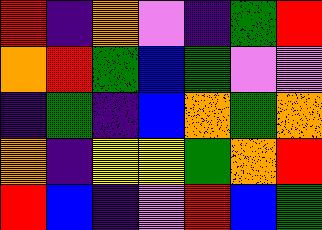[["red", "indigo", "orange", "violet", "indigo", "green", "red"], ["orange", "red", "green", "blue", "green", "violet", "violet"], ["indigo", "green", "indigo", "blue", "orange", "green", "orange"], ["orange", "indigo", "yellow", "yellow", "green", "orange", "red"], ["red", "blue", "indigo", "violet", "red", "blue", "green"]]